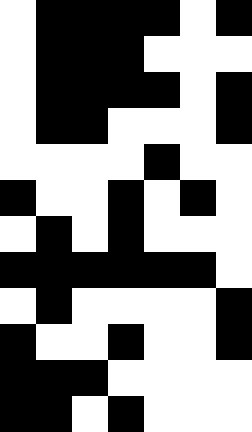[["white", "black", "black", "black", "black", "white", "black"], ["white", "black", "black", "black", "white", "white", "white"], ["white", "black", "black", "black", "black", "white", "black"], ["white", "black", "black", "white", "white", "white", "black"], ["white", "white", "white", "white", "black", "white", "white"], ["black", "white", "white", "black", "white", "black", "white"], ["white", "black", "white", "black", "white", "white", "white"], ["black", "black", "black", "black", "black", "black", "white"], ["white", "black", "white", "white", "white", "white", "black"], ["black", "white", "white", "black", "white", "white", "black"], ["black", "black", "black", "white", "white", "white", "white"], ["black", "black", "white", "black", "white", "white", "white"]]